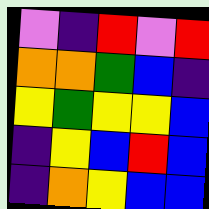[["violet", "indigo", "red", "violet", "red"], ["orange", "orange", "green", "blue", "indigo"], ["yellow", "green", "yellow", "yellow", "blue"], ["indigo", "yellow", "blue", "red", "blue"], ["indigo", "orange", "yellow", "blue", "blue"]]